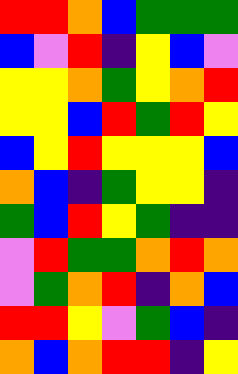[["red", "red", "orange", "blue", "green", "green", "green"], ["blue", "violet", "red", "indigo", "yellow", "blue", "violet"], ["yellow", "yellow", "orange", "green", "yellow", "orange", "red"], ["yellow", "yellow", "blue", "red", "green", "red", "yellow"], ["blue", "yellow", "red", "yellow", "yellow", "yellow", "blue"], ["orange", "blue", "indigo", "green", "yellow", "yellow", "indigo"], ["green", "blue", "red", "yellow", "green", "indigo", "indigo"], ["violet", "red", "green", "green", "orange", "red", "orange"], ["violet", "green", "orange", "red", "indigo", "orange", "blue"], ["red", "red", "yellow", "violet", "green", "blue", "indigo"], ["orange", "blue", "orange", "red", "red", "indigo", "yellow"]]